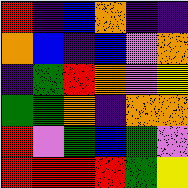[["red", "indigo", "blue", "orange", "indigo", "indigo"], ["orange", "blue", "indigo", "blue", "violet", "orange"], ["indigo", "green", "red", "orange", "violet", "yellow"], ["green", "green", "orange", "indigo", "orange", "orange"], ["red", "violet", "green", "blue", "green", "violet"], ["red", "red", "red", "red", "green", "yellow"]]